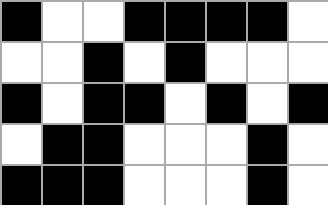[["black", "white", "white", "black", "black", "black", "black", "white"], ["white", "white", "black", "white", "black", "white", "white", "white"], ["black", "white", "black", "black", "white", "black", "white", "black"], ["white", "black", "black", "white", "white", "white", "black", "white"], ["black", "black", "black", "white", "white", "white", "black", "white"]]